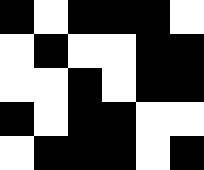[["black", "white", "black", "black", "black", "white"], ["white", "black", "white", "white", "black", "black"], ["white", "white", "black", "white", "black", "black"], ["black", "white", "black", "black", "white", "white"], ["white", "black", "black", "black", "white", "black"]]